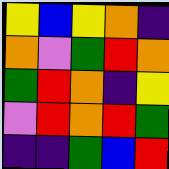[["yellow", "blue", "yellow", "orange", "indigo"], ["orange", "violet", "green", "red", "orange"], ["green", "red", "orange", "indigo", "yellow"], ["violet", "red", "orange", "red", "green"], ["indigo", "indigo", "green", "blue", "red"]]